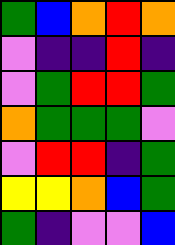[["green", "blue", "orange", "red", "orange"], ["violet", "indigo", "indigo", "red", "indigo"], ["violet", "green", "red", "red", "green"], ["orange", "green", "green", "green", "violet"], ["violet", "red", "red", "indigo", "green"], ["yellow", "yellow", "orange", "blue", "green"], ["green", "indigo", "violet", "violet", "blue"]]